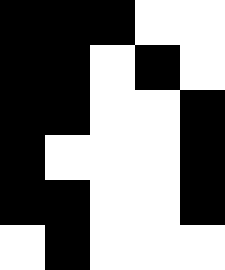[["black", "black", "black", "white", "white"], ["black", "black", "white", "black", "white"], ["black", "black", "white", "white", "black"], ["black", "white", "white", "white", "black"], ["black", "black", "white", "white", "black"], ["white", "black", "white", "white", "white"]]